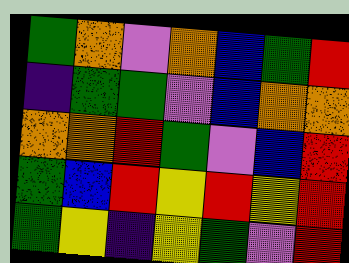[["green", "orange", "violet", "orange", "blue", "green", "red"], ["indigo", "green", "green", "violet", "blue", "orange", "orange"], ["orange", "orange", "red", "green", "violet", "blue", "red"], ["green", "blue", "red", "yellow", "red", "yellow", "red"], ["green", "yellow", "indigo", "yellow", "green", "violet", "red"]]